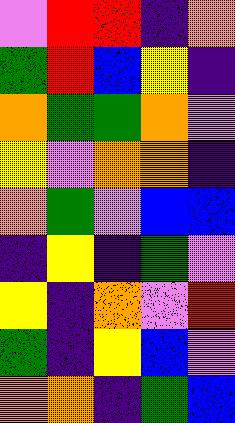[["violet", "red", "red", "indigo", "orange"], ["green", "red", "blue", "yellow", "indigo"], ["orange", "green", "green", "orange", "violet"], ["yellow", "violet", "orange", "orange", "indigo"], ["orange", "green", "violet", "blue", "blue"], ["indigo", "yellow", "indigo", "green", "violet"], ["yellow", "indigo", "orange", "violet", "red"], ["green", "indigo", "yellow", "blue", "violet"], ["orange", "orange", "indigo", "green", "blue"]]